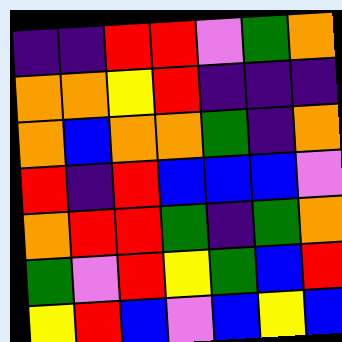[["indigo", "indigo", "red", "red", "violet", "green", "orange"], ["orange", "orange", "yellow", "red", "indigo", "indigo", "indigo"], ["orange", "blue", "orange", "orange", "green", "indigo", "orange"], ["red", "indigo", "red", "blue", "blue", "blue", "violet"], ["orange", "red", "red", "green", "indigo", "green", "orange"], ["green", "violet", "red", "yellow", "green", "blue", "red"], ["yellow", "red", "blue", "violet", "blue", "yellow", "blue"]]